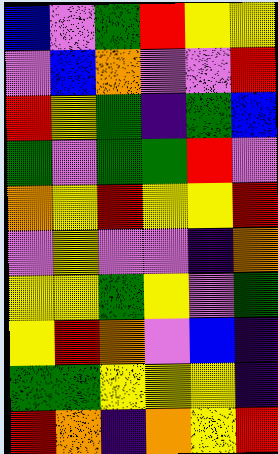[["blue", "violet", "green", "red", "yellow", "yellow"], ["violet", "blue", "orange", "violet", "violet", "red"], ["red", "yellow", "green", "indigo", "green", "blue"], ["green", "violet", "green", "green", "red", "violet"], ["orange", "yellow", "red", "yellow", "yellow", "red"], ["violet", "yellow", "violet", "violet", "indigo", "orange"], ["yellow", "yellow", "green", "yellow", "violet", "green"], ["yellow", "red", "orange", "violet", "blue", "indigo"], ["green", "green", "yellow", "yellow", "yellow", "indigo"], ["red", "orange", "indigo", "orange", "yellow", "red"]]